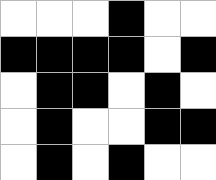[["white", "white", "white", "black", "white", "white"], ["black", "black", "black", "black", "white", "black"], ["white", "black", "black", "white", "black", "white"], ["white", "black", "white", "white", "black", "black"], ["white", "black", "white", "black", "white", "white"]]